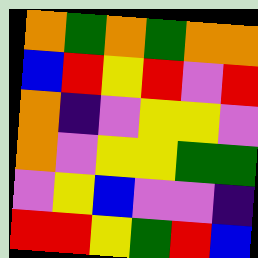[["orange", "green", "orange", "green", "orange", "orange"], ["blue", "red", "yellow", "red", "violet", "red"], ["orange", "indigo", "violet", "yellow", "yellow", "violet"], ["orange", "violet", "yellow", "yellow", "green", "green"], ["violet", "yellow", "blue", "violet", "violet", "indigo"], ["red", "red", "yellow", "green", "red", "blue"]]